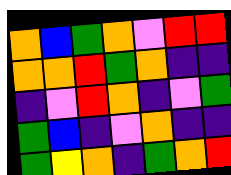[["orange", "blue", "green", "orange", "violet", "red", "red"], ["orange", "orange", "red", "green", "orange", "indigo", "indigo"], ["indigo", "violet", "red", "orange", "indigo", "violet", "green"], ["green", "blue", "indigo", "violet", "orange", "indigo", "indigo"], ["green", "yellow", "orange", "indigo", "green", "orange", "red"]]